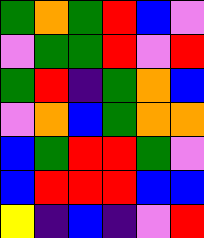[["green", "orange", "green", "red", "blue", "violet"], ["violet", "green", "green", "red", "violet", "red"], ["green", "red", "indigo", "green", "orange", "blue"], ["violet", "orange", "blue", "green", "orange", "orange"], ["blue", "green", "red", "red", "green", "violet"], ["blue", "red", "red", "red", "blue", "blue"], ["yellow", "indigo", "blue", "indigo", "violet", "red"]]